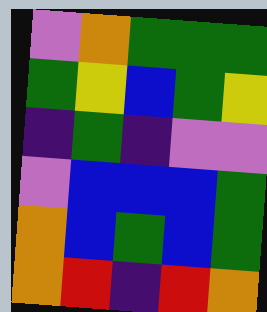[["violet", "orange", "green", "green", "green"], ["green", "yellow", "blue", "green", "yellow"], ["indigo", "green", "indigo", "violet", "violet"], ["violet", "blue", "blue", "blue", "green"], ["orange", "blue", "green", "blue", "green"], ["orange", "red", "indigo", "red", "orange"]]